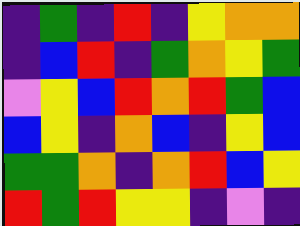[["indigo", "green", "indigo", "red", "indigo", "yellow", "orange", "orange"], ["indigo", "blue", "red", "indigo", "green", "orange", "yellow", "green"], ["violet", "yellow", "blue", "red", "orange", "red", "green", "blue"], ["blue", "yellow", "indigo", "orange", "blue", "indigo", "yellow", "blue"], ["green", "green", "orange", "indigo", "orange", "red", "blue", "yellow"], ["red", "green", "red", "yellow", "yellow", "indigo", "violet", "indigo"]]